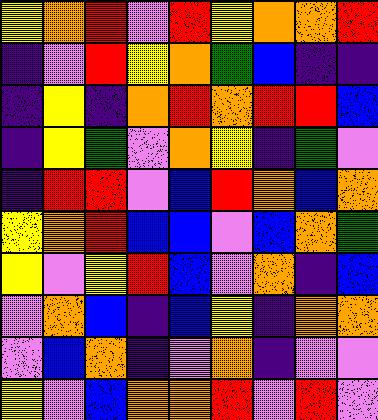[["yellow", "orange", "red", "violet", "red", "yellow", "orange", "orange", "red"], ["indigo", "violet", "red", "yellow", "orange", "green", "blue", "indigo", "indigo"], ["indigo", "yellow", "indigo", "orange", "red", "orange", "red", "red", "blue"], ["indigo", "yellow", "green", "violet", "orange", "yellow", "indigo", "green", "violet"], ["indigo", "red", "red", "violet", "blue", "red", "orange", "blue", "orange"], ["yellow", "orange", "red", "blue", "blue", "violet", "blue", "orange", "green"], ["yellow", "violet", "yellow", "red", "blue", "violet", "orange", "indigo", "blue"], ["violet", "orange", "blue", "indigo", "blue", "yellow", "indigo", "orange", "orange"], ["violet", "blue", "orange", "indigo", "violet", "orange", "indigo", "violet", "violet"], ["yellow", "violet", "blue", "orange", "orange", "red", "violet", "red", "violet"]]